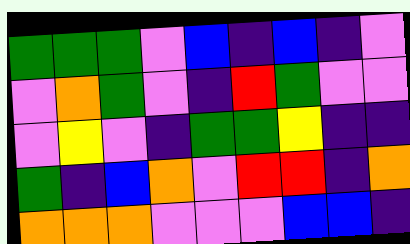[["green", "green", "green", "violet", "blue", "indigo", "blue", "indigo", "violet"], ["violet", "orange", "green", "violet", "indigo", "red", "green", "violet", "violet"], ["violet", "yellow", "violet", "indigo", "green", "green", "yellow", "indigo", "indigo"], ["green", "indigo", "blue", "orange", "violet", "red", "red", "indigo", "orange"], ["orange", "orange", "orange", "violet", "violet", "violet", "blue", "blue", "indigo"]]